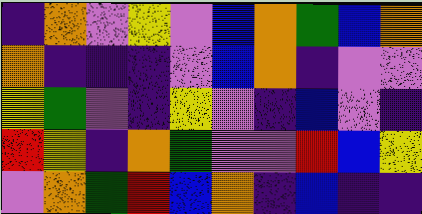[["indigo", "orange", "violet", "yellow", "violet", "blue", "orange", "green", "blue", "orange"], ["orange", "indigo", "indigo", "indigo", "violet", "blue", "orange", "indigo", "violet", "violet"], ["yellow", "green", "violet", "indigo", "yellow", "violet", "indigo", "blue", "violet", "indigo"], ["red", "yellow", "indigo", "orange", "green", "violet", "violet", "red", "blue", "yellow"], ["violet", "orange", "green", "red", "blue", "orange", "indigo", "blue", "indigo", "indigo"]]